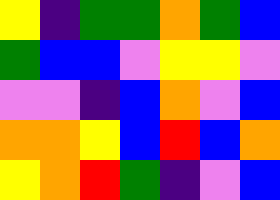[["yellow", "indigo", "green", "green", "orange", "green", "blue"], ["green", "blue", "blue", "violet", "yellow", "yellow", "violet"], ["violet", "violet", "indigo", "blue", "orange", "violet", "blue"], ["orange", "orange", "yellow", "blue", "red", "blue", "orange"], ["yellow", "orange", "red", "green", "indigo", "violet", "blue"]]